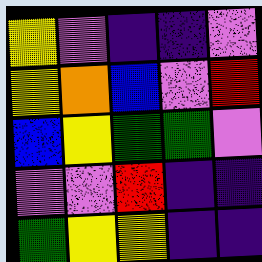[["yellow", "violet", "indigo", "indigo", "violet"], ["yellow", "orange", "blue", "violet", "red"], ["blue", "yellow", "green", "green", "violet"], ["violet", "violet", "red", "indigo", "indigo"], ["green", "yellow", "yellow", "indigo", "indigo"]]